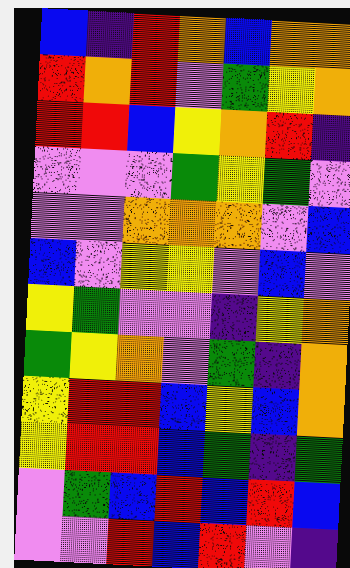[["blue", "indigo", "red", "orange", "blue", "orange", "orange"], ["red", "orange", "red", "violet", "green", "yellow", "orange"], ["red", "red", "blue", "yellow", "orange", "red", "indigo"], ["violet", "violet", "violet", "green", "yellow", "green", "violet"], ["violet", "violet", "orange", "orange", "orange", "violet", "blue"], ["blue", "violet", "yellow", "yellow", "violet", "blue", "violet"], ["yellow", "green", "violet", "violet", "indigo", "yellow", "orange"], ["green", "yellow", "orange", "violet", "green", "indigo", "orange"], ["yellow", "red", "red", "blue", "yellow", "blue", "orange"], ["yellow", "red", "red", "blue", "green", "indigo", "green"], ["violet", "green", "blue", "red", "blue", "red", "blue"], ["violet", "violet", "red", "blue", "red", "violet", "indigo"]]